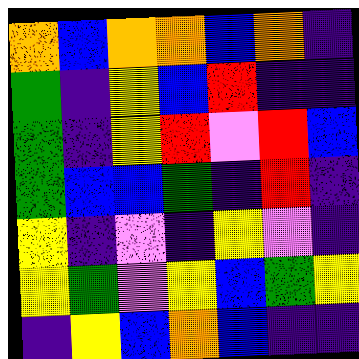[["orange", "blue", "orange", "orange", "blue", "orange", "indigo"], ["green", "indigo", "yellow", "blue", "red", "indigo", "indigo"], ["green", "indigo", "yellow", "red", "violet", "red", "blue"], ["green", "blue", "blue", "green", "indigo", "red", "indigo"], ["yellow", "indigo", "violet", "indigo", "yellow", "violet", "indigo"], ["yellow", "green", "violet", "yellow", "blue", "green", "yellow"], ["indigo", "yellow", "blue", "orange", "blue", "indigo", "indigo"]]